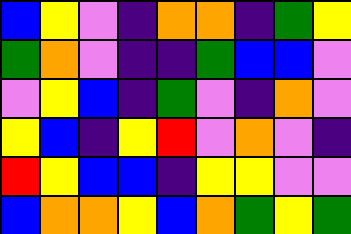[["blue", "yellow", "violet", "indigo", "orange", "orange", "indigo", "green", "yellow"], ["green", "orange", "violet", "indigo", "indigo", "green", "blue", "blue", "violet"], ["violet", "yellow", "blue", "indigo", "green", "violet", "indigo", "orange", "violet"], ["yellow", "blue", "indigo", "yellow", "red", "violet", "orange", "violet", "indigo"], ["red", "yellow", "blue", "blue", "indigo", "yellow", "yellow", "violet", "violet"], ["blue", "orange", "orange", "yellow", "blue", "orange", "green", "yellow", "green"]]